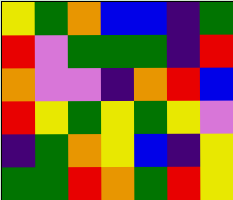[["yellow", "green", "orange", "blue", "blue", "indigo", "green"], ["red", "violet", "green", "green", "green", "indigo", "red"], ["orange", "violet", "violet", "indigo", "orange", "red", "blue"], ["red", "yellow", "green", "yellow", "green", "yellow", "violet"], ["indigo", "green", "orange", "yellow", "blue", "indigo", "yellow"], ["green", "green", "red", "orange", "green", "red", "yellow"]]